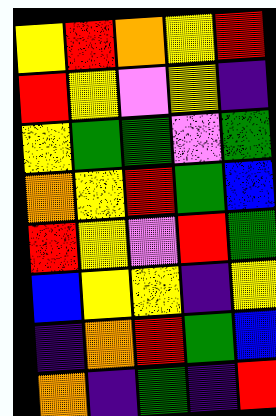[["yellow", "red", "orange", "yellow", "red"], ["red", "yellow", "violet", "yellow", "indigo"], ["yellow", "green", "green", "violet", "green"], ["orange", "yellow", "red", "green", "blue"], ["red", "yellow", "violet", "red", "green"], ["blue", "yellow", "yellow", "indigo", "yellow"], ["indigo", "orange", "red", "green", "blue"], ["orange", "indigo", "green", "indigo", "red"]]